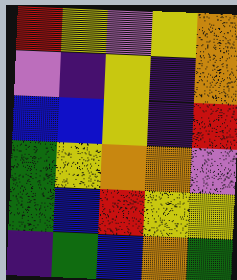[["red", "yellow", "violet", "yellow", "orange"], ["violet", "indigo", "yellow", "indigo", "orange"], ["blue", "blue", "yellow", "indigo", "red"], ["green", "yellow", "orange", "orange", "violet"], ["green", "blue", "red", "yellow", "yellow"], ["indigo", "green", "blue", "orange", "green"]]